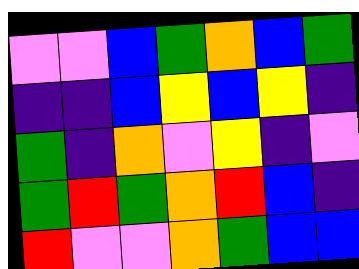[["violet", "violet", "blue", "green", "orange", "blue", "green"], ["indigo", "indigo", "blue", "yellow", "blue", "yellow", "indigo"], ["green", "indigo", "orange", "violet", "yellow", "indigo", "violet"], ["green", "red", "green", "orange", "red", "blue", "indigo"], ["red", "violet", "violet", "orange", "green", "blue", "blue"]]